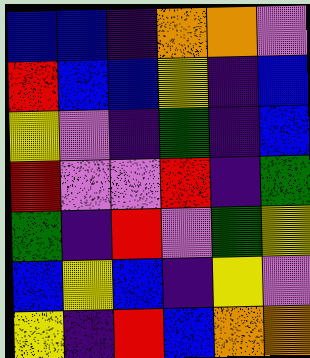[["blue", "blue", "indigo", "orange", "orange", "violet"], ["red", "blue", "blue", "yellow", "indigo", "blue"], ["yellow", "violet", "indigo", "green", "indigo", "blue"], ["red", "violet", "violet", "red", "indigo", "green"], ["green", "indigo", "red", "violet", "green", "yellow"], ["blue", "yellow", "blue", "indigo", "yellow", "violet"], ["yellow", "indigo", "red", "blue", "orange", "orange"]]